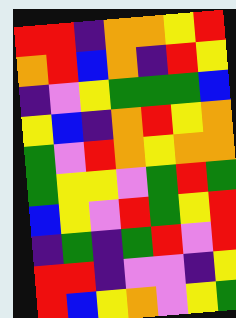[["red", "red", "indigo", "orange", "orange", "yellow", "red"], ["orange", "red", "blue", "orange", "indigo", "red", "yellow"], ["indigo", "violet", "yellow", "green", "green", "green", "blue"], ["yellow", "blue", "indigo", "orange", "red", "yellow", "orange"], ["green", "violet", "red", "orange", "yellow", "orange", "orange"], ["green", "yellow", "yellow", "violet", "green", "red", "green"], ["blue", "yellow", "violet", "red", "green", "yellow", "red"], ["indigo", "green", "indigo", "green", "red", "violet", "red"], ["red", "red", "indigo", "violet", "violet", "indigo", "yellow"], ["red", "blue", "yellow", "orange", "violet", "yellow", "green"]]